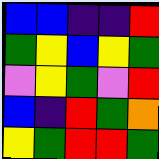[["blue", "blue", "indigo", "indigo", "red"], ["green", "yellow", "blue", "yellow", "green"], ["violet", "yellow", "green", "violet", "red"], ["blue", "indigo", "red", "green", "orange"], ["yellow", "green", "red", "red", "green"]]